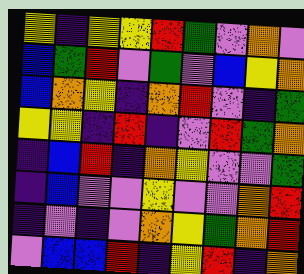[["yellow", "indigo", "yellow", "yellow", "red", "green", "violet", "orange", "violet"], ["blue", "green", "red", "violet", "green", "violet", "blue", "yellow", "orange"], ["blue", "orange", "yellow", "indigo", "orange", "red", "violet", "indigo", "green"], ["yellow", "yellow", "indigo", "red", "indigo", "violet", "red", "green", "orange"], ["indigo", "blue", "red", "indigo", "orange", "yellow", "violet", "violet", "green"], ["indigo", "blue", "violet", "violet", "yellow", "violet", "violet", "orange", "red"], ["indigo", "violet", "indigo", "violet", "orange", "yellow", "green", "orange", "red"], ["violet", "blue", "blue", "red", "indigo", "yellow", "red", "indigo", "orange"]]